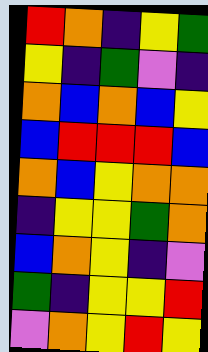[["red", "orange", "indigo", "yellow", "green"], ["yellow", "indigo", "green", "violet", "indigo"], ["orange", "blue", "orange", "blue", "yellow"], ["blue", "red", "red", "red", "blue"], ["orange", "blue", "yellow", "orange", "orange"], ["indigo", "yellow", "yellow", "green", "orange"], ["blue", "orange", "yellow", "indigo", "violet"], ["green", "indigo", "yellow", "yellow", "red"], ["violet", "orange", "yellow", "red", "yellow"]]